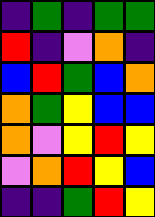[["indigo", "green", "indigo", "green", "green"], ["red", "indigo", "violet", "orange", "indigo"], ["blue", "red", "green", "blue", "orange"], ["orange", "green", "yellow", "blue", "blue"], ["orange", "violet", "yellow", "red", "yellow"], ["violet", "orange", "red", "yellow", "blue"], ["indigo", "indigo", "green", "red", "yellow"]]